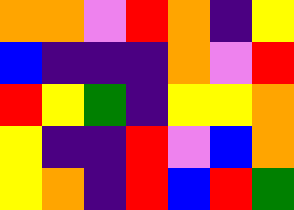[["orange", "orange", "violet", "red", "orange", "indigo", "yellow"], ["blue", "indigo", "indigo", "indigo", "orange", "violet", "red"], ["red", "yellow", "green", "indigo", "yellow", "yellow", "orange"], ["yellow", "indigo", "indigo", "red", "violet", "blue", "orange"], ["yellow", "orange", "indigo", "red", "blue", "red", "green"]]